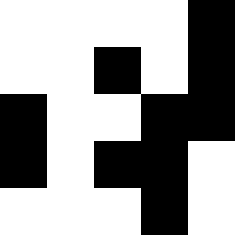[["white", "white", "white", "white", "black"], ["white", "white", "black", "white", "black"], ["black", "white", "white", "black", "black"], ["black", "white", "black", "black", "white"], ["white", "white", "white", "black", "white"]]